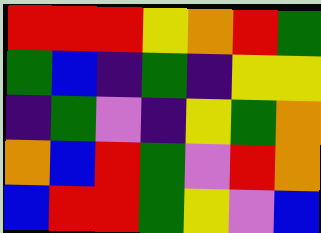[["red", "red", "red", "yellow", "orange", "red", "green"], ["green", "blue", "indigo", "green", "indigo", "yellow", "yellow"], ["indigo", "green", "violet", "indigo", "yellow", "green", "orange"], ["orange", "blue", "red", "green", "violet", "red", "orange"], ["blue", "red", "red", "green", "yellow", "violet", "blue"]]